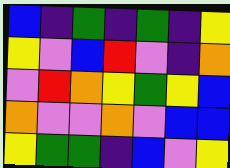[["blue", "indigo", "green", "indigo", "green", "indigo", "yellow"], ["yellow", "violet", "blue", "red", "violet", "indigo", "orange"], ["violet", "red", "orange", "yellow", "green", "yellow", "blue"], ["orange", "violet", "violet", "orange", "violet", "blue", "blue"], ["yellow", "green", "green", "indigo", "blue", "violet", "yellow"]]